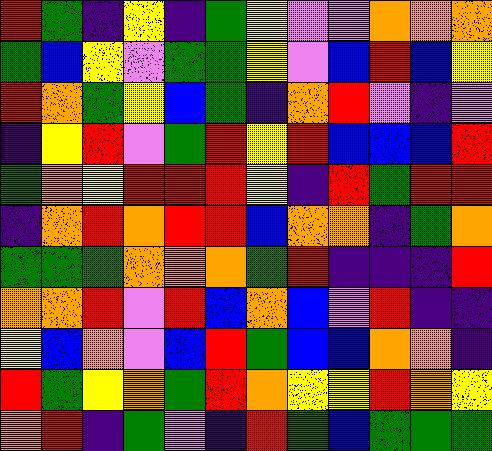[["red", "green", "indigo", "yellow", "indigo", "green", "yellow", "violet", "violet", "orange", "orange", "orange"], ["green", "blue", "yellow", "violet", "green", "green", "yellow", "violet", "blue", "red", "blue", "yellow"], ["red", "orange", "green", "yellow", "blue", "green", "indigo", "orange", "red", "violet", "indigo", "violet"], ["indigo", "yellow", "red", "violet", "green", "red", "yellow", "red", "blue", "blue", "blue", "red"], ["green", "orange", "yellow", "red", "red", "red", "yellow", "indigo", "red", "green", "red", "red"], ["indigo", "orange", "red", "orange", "red", "red", "blue", "orange", "orange", "indigo", "green", "orange"], ["green", "green", "green", "orange", "orange", "orange", "green", "red", "indigo", "indigo", "indigo", "red"], ["orange", "orange", "red", "violet", "red", "blue", "orange", "blue", "violet", "red", "indigo", "indigo"], ["yellow", "blue", "orange", "violet", "blue", "red", "green", "blue", "blue", "orange", "orange", "indigo"], ["red", "green", "yellow", "orange", "green", "red", "orange", "yellow", "yellow", "red", "orange", "yellow"], ["orange", "red", "indigo", "green", "violet", "indigo", "red", "green", "blue", "green", "green", "green"]]